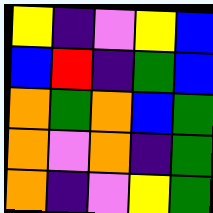[["yellow", "indigo", "violet", "yellow", "blue"], ["blue", "red", "indigo", "green", "blue"], ["orange", "green", "orange", "blue", "green"], ["orange", "violet", "orange", "indigo", "green"], ["orange", "indigo", "violet", "yellow", "green"]]